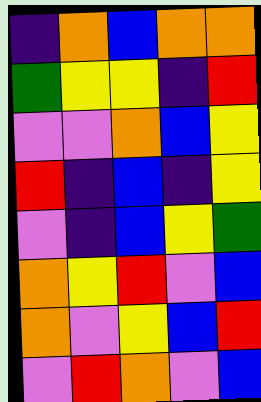[["indigo", "orange", "blue", "orange", "orange"], ["green", "yellow", "yellow", "indigo", "red"], ["violet", "violet", "orange", "blue", "yellow"], ["red", "indigo", "blue", "indigo", "yellow"], ["violet", "indigo", "blue", "yellow", "green"], ["orange", "yellow", "red", "violet", "blue"], ["orange", "violet", "yellow", "blue", "red"], ["violet", "red", "orange", "violet", "blue"]]